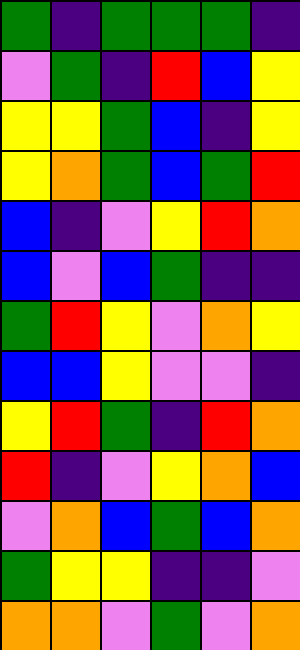[["green", "indigo", "green", "green", "green", "indigo"], ["violet", "green", "indigo", "red", "blue", "yellow"], ["yellow", "yellow", "green", "blue", "indigo", "yellow"], ["yellow", "orange", "green", "blue", "green", "red"], ["blue", "indigo", "violet", "yellow", "red", "orange"], ["blue", "violet", "blue", "green", "indigo", "indigo"], ["green", "red", "yellow", "violet", "orange", "yellow"], ["blue", "blue", "yellow", "violet", "violet", "indigo"], ["yellow", "red", "green", "indigo", "red", "orange"], ["red", "indigo", "violet", "yellow", "orange", "blue"], ["violet", "orange", "blue", "green", "blue", "orange"], ["green", "yellow", "yellow", "indigo", "indigo", "violet"], ["orange", "orange", "violet", "green", "violet", "orange"]]